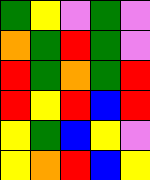[["green", "yellow", "violet", "green", "violet"], ["orange", "green", "red", "green", "violet"], ["red", "green", "orange", "green", "red"], ["red", "yellow", "red", "blue", "red"], ["yellow", "green", "blue", "yellow", "violet"], ["yellow", "orange", "red", "blue", "yellow"]]